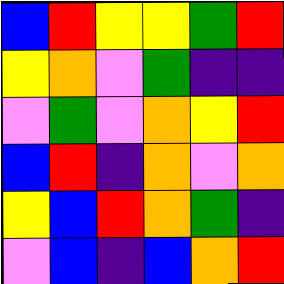[["blue", "red", "yellow", "yellow", "green", "red"], ["yellow", "orange", "violet", "green", "indigo", "indigo"], ["violet", "green", "violet", "orange", "yellow", "red"], ["blue", "red", "indigo", "orange", "violet", "orange"], ["yellow", "blue", "red", "orange", "green", "indigo"], ["violet", "blue", "indigo", "blue", "orange", "red"]]